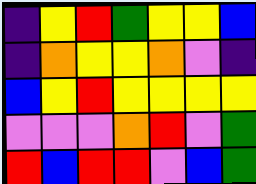[["indigo", "yellow", "red", "green", "yellow", "yellow", "blue"], ["indigo", "orange", "yellow", "yellow", "orange", "violet", "indigo"], ["blue", "yellow", "red", "yellow", "yellow", "yellow", "yellow"], ["violet", "violet", "violet", "orange", "red", "violet", "green"], ["red", "blue", "red", "red", "violet", "blue", "green"]]